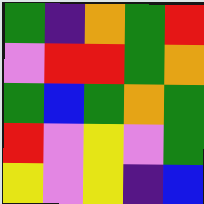[["green", "indigo", "orange", "green", "red"], ["violet", "red", "red", "green", "orange"], ["green", "blue", "green", "orange", "green"], ["red", "violet", "yellow", "violet", "green"], ["yellow", "violet", "yellow", "indigo", "blue"]]